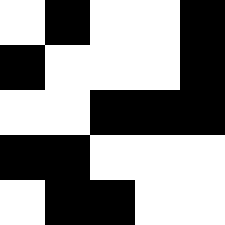[["white", "black", "white", "white", "black"], ["black", "white", "white", "white", "black"], ["white", "white", "black", "black", "black"], ["black", "black", "white", "white", "white"], ["white", "black", "black", "white", "white"]]